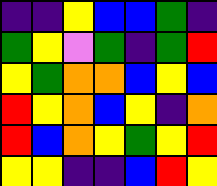[["indigo", "indigo", "yellow", "blue", "blue", "green", "indigo"], ["green", "yellow", "violet", "green", "indigo", "green", "red"], ["yellow", "green", "orange", "orange", "blue", "yellow", "blue"], ["red", "yellow", "orange", "blue", "yellow", "indigo", "orange"], ["red", "blue", "orange", "yellow", "green", "yellow", "red"], ["yellow", "yellow", "indigo", "indigo", "blue", "red", "yellow"]]